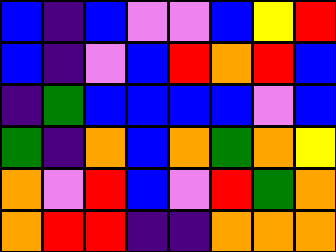[["blue", "indigo", "blue", "violet", "violet", "blue", "yellow", "red"], ["blue", "indigo", "violet", "blue", "red", "orange", "red", "blue"], ["indigo", "green", "blue", "blue", "blue", "blue", "violet", "blue"], ["green", "indigo", "orange", "blue", "orange", "green", "orange", "yellow"], ["orange", "violet", "red", "blue", "violet", "red", "green", "orange"], ["orange", "red", "red", "indigo", "indigo", "orange", "orange", "orange"]]